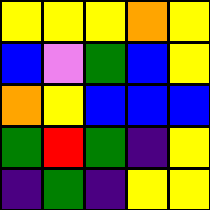[["yellow", "yellow", "yellow", "orange", "yellow"], ["blue", "violet", "green", "blue", "yellow"], ["orange", "yellow", "blue", "blue", "blue"], ["green", "red", "green", "indigo", "yellow"], ["indigo", "green", "indigo", "yellow", "yellow"]]